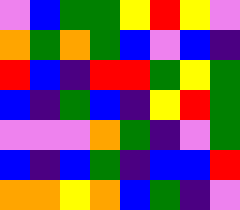[["violet", "blue", "green", "green", "yellow", "red", "yellow", "violet"], ["orange", "green", "orange", "green", "blue", "violet", "blue", "indigo"], ["red", "blue", "indigo", "red", "red", "green", "yellow", "green"], ["blue", "indigo", "green", "blue", "indigo", "yellow", "red", "green"], ["violet", "violet", "violet", "orange", "green", "indigo", "violet", "green"], ["blue", "indigo", "blue", "green", "indigo", "blue", "blue", "red"], ["orange", "orange", "yellow", "orange", "blue", "green", "indigo", "violet"]]